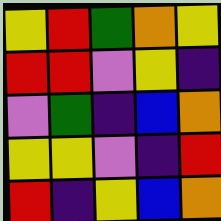[["yellow", "red", "green", "orange", "yellow"], ["red", "red", "violet", "yellow", "indigo"], ["violet", "green", "indigo", "blue", "orange"], ["yellow", "yellow", "violet", "indigo", "red"], ["red", "indigo", "yellow", "blue", "orange"]]